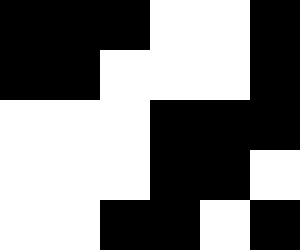[["black", "black", "black", "white", "white", "black"], ["black", "black", "white", "white", "white", "black"], ["white", "white", "white", "black", "black", "black"], ["white", "white", "white", "black", "black", "white"], ["white", "white", "black", "black", "white", "black"]]